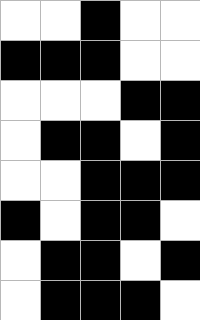[["white", "white", "black", "white", "white"], ["black", "black", "black", "white", "white"], ["white", "white", "white", "black", "black"], ["white", "black", "black", "white", "black"], ["white", "white", "black", "black", "black"], ["black", "white", "black", "black", "white"], ["white", "black", "black", "white", "black"], ["white", "black", "black", "black", "white"]]